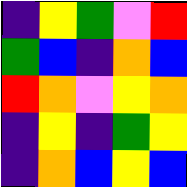[["indigo", "yellow", "green", "violet", "red"], ["green", "blue", "indigo", "orange", "blue"], ["red", "orange", "violet", "yellow", "orange"], ["indigo", "yellow", "indigo", "green", "yellow"], ["indigo", "orange", "blue", "yellow", "blue"]]